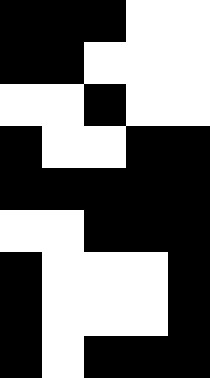[["black", "black", "black", "white", "white"], ["black", "black", "white", "white", "white"], ["white", "white", "black", "white", "white"], ["black", "white", "white", "black", "black"], ["black", "black", "black", "black", "black"], ["white", "white", "black", "black", "black"], ["black", "white", "white", "white", "black"], ["black", "white", "white", "white", "black"], ["black", "white", "black", "black", "black"]]